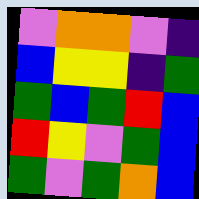[["violet", "orange", "orange", "violet", "indigo"], ["blue", "yellow", "yellow", "indigo", "green"], ["green", "blue", "green", "red", "blue"], ["red", "yellow", "violet", "green", "blue"], ["green", "violet", "green", "orange", "blue"]]